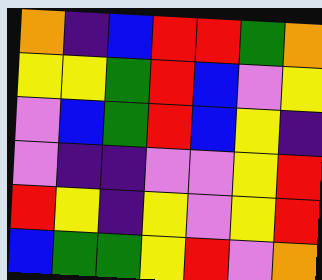[["orange", "indigo", "blue", "red", "red", "green", "orange"], ["yellow", "yellow", "green", "red", "blue", "violet", "yellow"], ["violet", "blue", "green", "red", "blue", "yellow", "indigo"], ["violet", "indigo", "indigo", "violet", "violet", "yellow", "red"], ["red", "yellow", "indigo", "yellow", "violet", "yellow", "red"], ["blue", "green", "green", "yellow", "red", "violet", "orange"]]